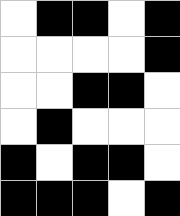[["white", "black", "black", "white", "black"], ["white", "white", "white", "white", "black"], ["white", "white", "black", "black", "white"], ["white", "black", "white", "white", "white"], ["black", "white", "black", "black", "white"], ["black", "black", "black", "white", "black"]]